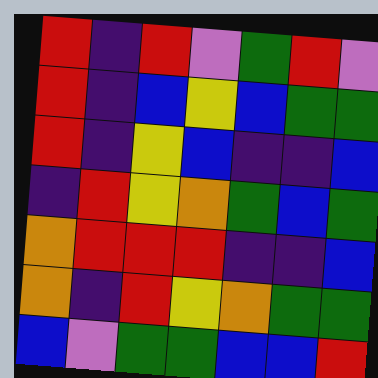[["red", "indigo", "red", "violet", "green", "red", "violet"], ["red", "indigo", "blue", "yellow", "blue", "green", "green"], ["red", "indigo", "yellow", "blue", "indigo", "indigo", "blue"], ["indigo", "red", "yellow", "orange", "green", "blue", "green"], ["orange", "red", "red", "red", "indigo", "indigo", "blue"], ["orange", "indigo", "red", "yellow", "orange", "green", "green"], ["blue", "violet", "green", "green", "blue", "blue", "red"]]